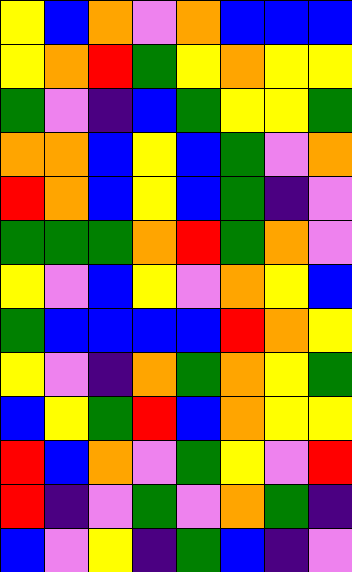[["yellow", "blue", "orange", "violet", "orange", "blue", "blue", "blue"], ["yellow", "orange", "red", "green", "yellow", "orange", "yellow", "yellow"], ["green", "violet", "indigo", "blue", "green", "yellow", "yellow", "green"], ["orange", "orange", "blue", "yellow", "blue", "green", "violet", "orange"], ["red", "orange", "blue", "yellow", "blue", "green", "indigo", "violet"], ["green", "green", "green", "orange", "red", "green", "orange", "violet"], ["yellow", "violet", "blue", "yellow", "violet", "orange", "yellow", "blue"], ["green", "blue", "blue", "blue", "blue", "red", "orange", "yellow"], ["yellow", "violet", "indigo", "orange", "green", "orange", "yellow", "green"], ["blue", "yellow", "green", "red", "blue", "orange", "yellow", "yellow"], ["red", "blue", "orange", "violet", "green", "yellow", "violet", "red"], ["red", "indigo", "violet", "green", "violet", "orange", "green", "indigo"], ["blue", "violet", "yellow", "indigo", "green", "blue", "indigo", "violet"]]